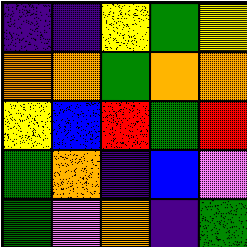[["indigo", "indigo", "yellow", "green", "yellow"], ["orange", "orange", "green", "orange", "orange"], ["yellow", "blue", "red", "green", "red"], ["green", "orange", "indigo", "blue", "violet"], ["green", "violet", "orange", "indigo", "green"]]